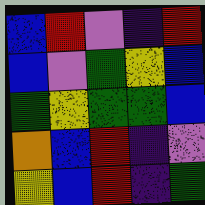[["blue", "red", "violet", "indigo", "red"], ["blue", "violet", "green", "yellow", "blue"], ["green", "yellow", "green", "green", "blue"], ["orange", "blue", "red", "indigo", "violet"], ["yellow", "blue", "red", "indigo", "green"]]